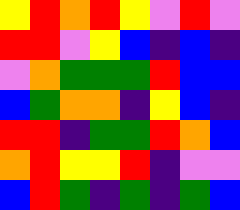[["yellow", "red", "orange", "red", "yellow", "violet", "red", "violet"], ["red", "red", "violet", "yellow", "blue", "indigo", "blue", "indigo"], ["violet", "orange", "green", "green", "green", "red", "blue", "blue"], ["blue", "green", "orange", "orange", "indigo", "yellow", "blue", "indigo"], ["red", "red", "indigo", "green", "green", "red", "orange", "blue"], ["orange", "red", "yellow", "yellow", "red", "indigo", "violet", "violet"], ["blue", "red", "green", "indigo", "green", "indigo", "green", "blue"]]